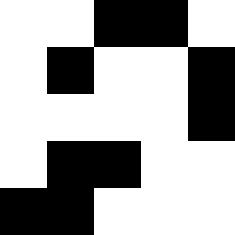[["white", "white", "black", "black", "white"], ["white", "black", "white", "white", "black"], ["white", "white", "white", "white", "black"], ["white", "black", "black", "white", "white"], ["black", "black", "white", "white", "white"]]